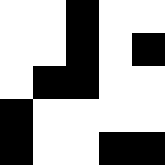[["white", "white", "black", "white", "white"], ["white", "white", "black", "white", "black"], ["white", "black", "black", "white", "white"], ["black", "white", "white", "white", "white"], ["black", "white", "white", "black", "black"]]